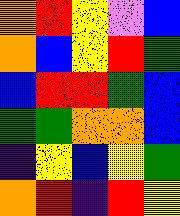[["orange", "red", "yellow", "violet", "blue"], ["orange", "blue", "yellow", "red", "green"], ["blue", "red", "red", "green", "blue"], ["green", "green", "orange", "orange", "blue"], ["indigo", "yellow", "blue", "yellow", "green"], ["orange", "red", "indigo", "red", "yellow"]]